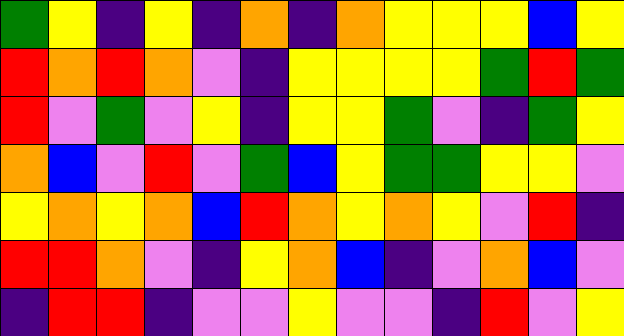[["green", "yellow", "indigo", "yellow", "indigo", "orange", "indigo", "orange", "yellow", "yellow", "yellow", "blue", "yellow"], ["red", "orange", "red", "orange", "violet", "indigo", "yellow", "yellow", "yellow", "yellow", "green", "red", "green"], ["red", "violet", "green", "violet", "yellow", "indigo", "yellow", "yellow", "green", "violet", "indigo", "green", "yellow"], ["orange", "blue", "violet", "red", "violet", "green", "blue", "yellow", "green", "green", "yellow", "yellow", "violet"], ["yellow", "orange", "yellow", "orange", "blue", "red", "orange", "yellow", "orange", "yellow", "violet", "red", "indigo"], ["red", "red", "orange", "violet", "indigo", "yellow", "orange", "blue", "indigo", "violet", "orange", "blue", "violet"], ["indigo", "red", "red", "indigo", "violet", "violet", "yellow", "violet", "violet", "indigo", "red", "violet", "yellow"]]